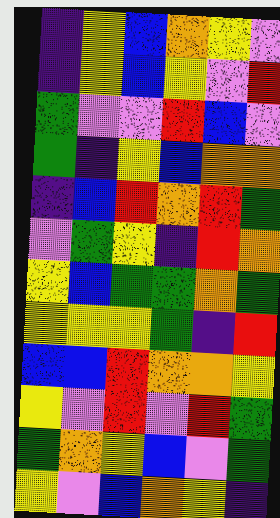[["indigo", "yellow", "blue", "orange", "yellow", "violet"], ["indigo", "yellow", "blue", "yellow", "violet", "red"], ["green", "violet", "violet", "red", "blue", "violet"], ["green", "indigo", "yellow", "blue", "orange", "orange"], ["indigo", "blue", "red", "orange", "red", "green"], ["violet", "green", "yellow", "indigo", "red", "orange"], ["yellow", "blue", "green", "green", "orange", "green"], ["yellow", "yellow", "yellow", "green", "indigo", "red"], ["blue", "blue", "red", "orange", "orange", "yellow"], ["yellow", "violet", "red", "violet", "red", "green"], ["green", "orange", "yellow", "blue", "violet", "green"], ["yellow", "violet", "blue", "orange", "yellow", "indigo"]]